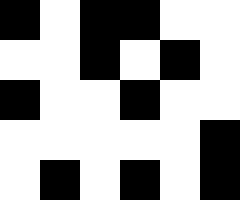[["black", "white", "black", "black", "white", "white"], ["white", "white", "black", "white", "black", "white"], ["black", "white", "white", "black", "white", "white"], ["white", "white", "white", "white", "white", "black"], ["white", "black", "white", "black", "white", "black"]]